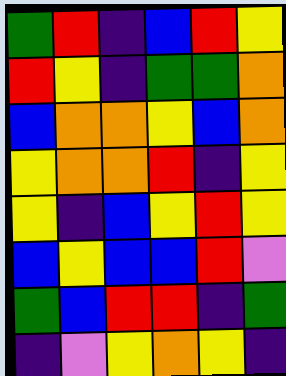[["green", "red", "indigo", "blue", "red", "yellow"], ["red", "yellow", "indigo", "green", "green", "orange"], ["blue", "orange", "orange", "yellow", "blue", "orange"], ["yellow", "orange", "orange", "red", "indigo", "yellow"], ["yellow", "indigo", "blue", "yellow", "red", "yellow"], ["blue", "yellow", "blue", "blue", "red", "violet"], ["green", "blue", "red", "red", "indigo", "green"], ["indigo", "violet", "yellow", "orange", "yellow", "indigo"]]